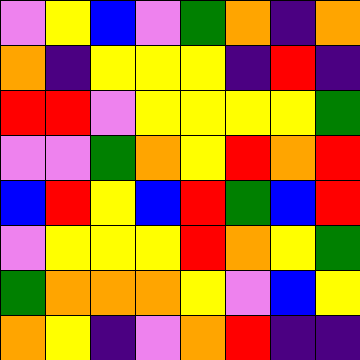[["violet", "yellow", "blue", "violet", "green", "orange", "indigo", "orange"], ["orange", "indigo", "yellow", "yellow", "yellow", "indigo", "red", "indigo"], ["red", "red", "violet", "yellow", "yellow", "yellow", "yellow", "green"], ["violet", "violet", "green", "orange", "yellow", "red", "orange", "red"], ["blue", "red", "yellow", "blue", "red", "green", "blue", "red"], ["violet", "yellow", "yellow", "yellow", "red", "orange", "yellow", "green"], ["green", "orange", "orange", "orange", "yellow", "violet", "blue", "yellow"], ["orange", "yellow", "indigo", "violet", "orange", "red", "indigo", "indigo"]]